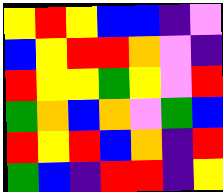[["yellow", "red", "yellow", "blue", "blue", "indigo", "violet"], ["blue", "yellow", "red", "red", "orange", "violet", "indigo"], ["red", "yellow", "yellow", "green", "yellow", "violet", "red"], ["green", "orange", "blue", "orange", "violet", "green", "blue"], ["red", "yellow", "red", "blue", "orange", "indigo", "red"], ["green", "blue", "indigo", "red", "red", "indigo", "yellow"]]